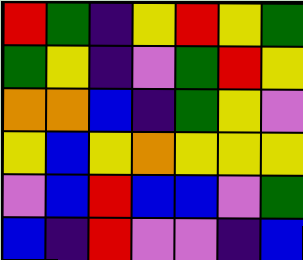[["red", "green", "indigo", "yellow", "red", "yellow", "green"], ["green", "yellow", "indigo", "violet", "green", "red", "yellow"], ["orange", "orange", "blue", "indigo", "green", "yellow", "violet"], ["yellow", "blue", "yellow", "orange", "yellow", "yellow", "yellow"], ["violet", "blue", "red", "blue", "blue", "violet", "green"], ["blue", "indigo", "red", "violet", "violet", "indigo", "blue"]]